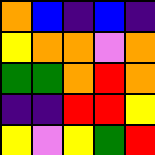[["orange", "blue", "indigo", "blue", "indigo"], ["yellow", "orange", "orange", "violet", "orange"], ["green", "green", "orange", "red", "orange"], ["indigo", "indigo", "red", "red", "yellow"], ["yellow", "violet", "yellow", "green", "red"]]